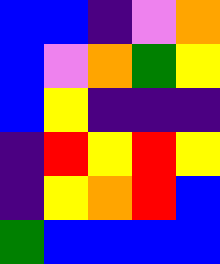[["blue", "blue", "indigo", "violet", "orange"], ["blue", "violet", "orange", "green", "yellow"], ["blue", "yellow", "indigo", "indigo", "indigo"], ["indigo", "red", "yellow", "red", "yellow"], ["indigo", "yellow", "orange", "red", "blue"], ["green", "blue", "blue", "blue", "blue"]]